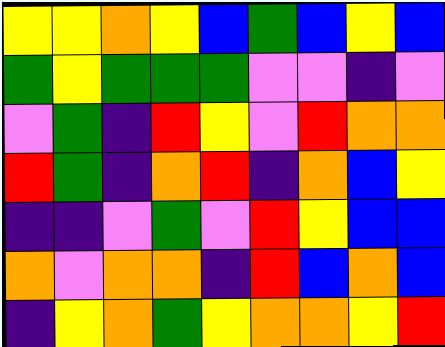[["yellow", "yellow", "orange", "yellow", "blue", "green", "blue", "yellow", "blue"], ["green", "yellow", "green", "green", "green", "violet", "violet", "indigo", "violet"], ["violet", "green", "indigo", "red", "yellow", "violet", "red", "orange", "orange"], ["red", "green", "indigo", "orange", "red", "indigo", "orange", "blue", "yellow"], ["indigo", "indigo", "violet", "green", "violet", "red", "yellow", "blue", "blue"], ["orange", "violet", "orange", "orange", "indigo", "red", "blue", "orange", "blue"], ["indigo", "yellow", "orange", "green", "yellow", "orange", "orange", "yellow", "red"]]